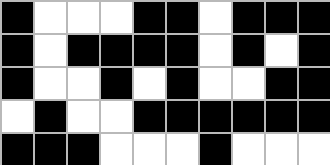[["black", "white", "white", "white", "black", "black", "white", "black", "black", "black"], ["black", "white", "black", "black", "black", "black", "white", "black", "white", "black"], ["black", "white", "white", "black", "white", "black", "white", "white", "black", "black"], ["white", "black", "white", "white", "black", "black", "black", "black", "black", "black"], ["black", "black", "black", "white", "white", "white", "black", "white", "white", "white"]]